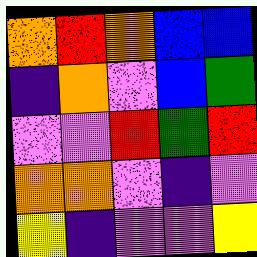[["orange", "red", "orange", "blue", "blue"], ["indigo", "orange", "violet", "blue", "green"], ["violet", "violet", "red", "green", "red"], ["orange", "orange", "violet", "indigo", "violet"], ["yellow", "indigo", "violet", "violet", "yellow"]]